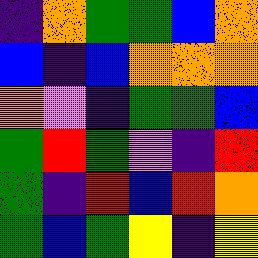[["indigo", "orange", "green", "green", "blue", "orange"], ["blue", "indigo", "blue", "orange", "orange", "orange"], ["orange", "violet", "indigo", "green", "green", "blue"], ["green", "red", "green", "violet", "indigo", "red"], ["green", "indigo", "red", "blue", "red", "orange"], ["green", "blue", "green", "yellow", "indigo", "yellow"]]